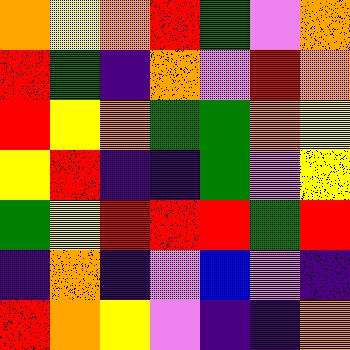[["orange", "yellow", "orange", "red", "green", "violet", "orange"], ["red", "green", "indigo", "orange", "violet", "red", "orange"], ["red", "yellow", "orange", "green", "green", "orange", "yellow"], ["yellow", "red", "indigo", "indigo", "green", "violet", "yellow"], ["green", "yellow", "red", "red", "red", "green", "red"], ["indigo", "orange", "indigo", "violet", "blue", "violet", "indigo"], ["red", "orange", "yellow", "violet", "indigo", "indigo", "orange"]]